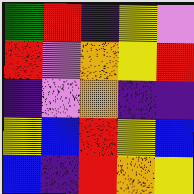[["green", "red", "indigo", "yellow", "violet"], ["red", "violet", "orange", "yellow", "red"], ["indigo", "violet", "orange", "indigo", "indigo"], ["yellow", "blue", "red", "yellow", "blue"], ["blue", "indigo", "red", "orange", "yellow"]]